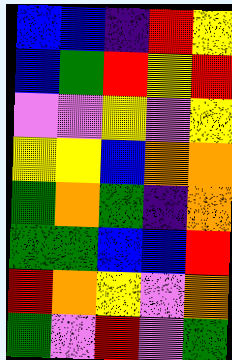[["blue", "blue", "indigo", "red", "yellow"], ["blue", "green", "red", "yellow", "red"], ["violet", "violet", "yellow", "violet", "yellow"], ["yellow", "yellow", "blue", "orange", "orange"], ["green", "orange", "green", "indigo", "orange"], ["green", "green", "blue", "blue", "red"], ["red", "orange", "yellow", "violet", "orange"], ["green", "violet", "red", "violet", "green"]]